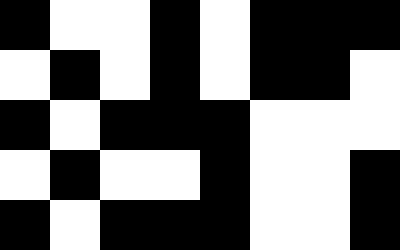[["black", "white", "white", "black", "white", "black", "black", "black"], ["white", "black", "white", "black", "white", "black", "black", "white"], ["black", "white", "black", "black", "black", "white", "white", "white"], ["white", "black", "white", "white", "black", "white", "white", "black"], ["black", "white", "black", "black", "black", "white", "white", "black"]]